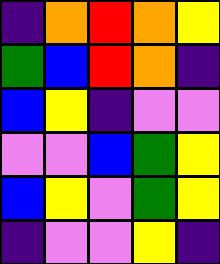[["indigo", "orange", "red", "orange", "yellow"], ["green", "blue", "red", "orange", "indigo"], ["blue", "yellow", "indigo", "violet", "violet"], ["violet", "violet", "blue", "green", "yellow"], ["blue", "yellow", "violet", "green", "yellow"], ["indigo", "violet", "violet", "yellow", "indigo"]]